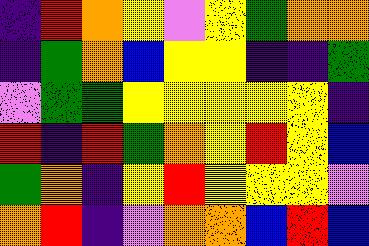[["indigo", "red", "orange", "yellow", "violet", "yellow", "green", "orange", "orange"], ["indigo", "green", "orange", "blue", "yellow", "yellow", "indigo", "indigo", "green"], ["violet", "green", "green", "yellow", "yellow", "yellow", "yellow", "yellow", "indigo"], ["red", "indigo", "red", "green", "orange", "yellow", "red", "yellow", "blue"], ["green", "orange", "indigo", "yellow", "red", "yellow", "yellow", "yellow", "violet"], ["orange", "red", "indigo", "violet", "orange", "orange", "blue", "red", "blue"]]